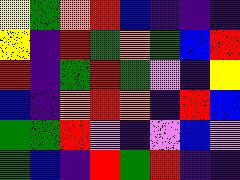[["yellow", "green", "orange", "red", "blue", "indigo", "indigo", "indigo"], ["yellow", "indigo", "red", "green", "orange", "green", "blue", "red"], ["red", "indigo", "green", "red", "green", "violet", "indigo", "yellow"], ["blue", "indigo", "orange", "red", "orange", "indigo", "red", "blue"], ["green", "green", "red", "violet", "indigo", "violet", "blue", "violet"], ["green", "blue", "indigo", "red", "green", "red", "indigo", "indigo"]]